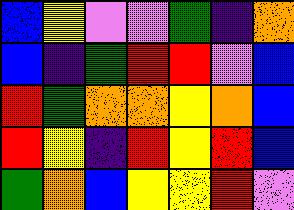[["blue", "yellow", "violet", "violet", "green", "indigo", "orange"], ["blue", "indigo", "green", "red", "red", "violet", "blue"], ["red", "green", "orange", "orange", "yellow", "orange", "blue"], ["red", "yellow", "indigo", "red", "yellow", "red", "blue"], ["green", "orange", "blue", "yellow", "yellow", "red", "violet"]]